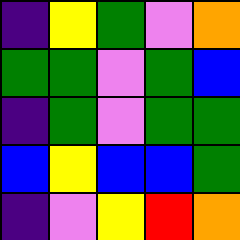[["indigo", "yellow", "green", "violet", "orange"], ["green", "green", "violet", "green", "blue"], ["indigo", "green", "violet", "green", "green"], ["blue", "yellow", "blue", "blue", "green"], ["indigo", "violet", "yellow", "red", "orange"]]